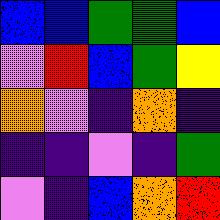[["blue", "blue", "green", "green", "blue"], ["violet", "red", "blue", "green", "yellow"], ["orange", "violet", "indigo", "orange", "indigo"], ["indigo", "indigo", "violet", "indigo", "green"], ["violet", "indigo", "blue", "orange", "red"]]